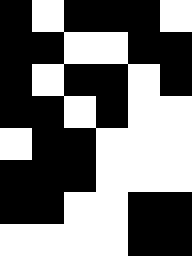[["black", "white", "black", "black", "black", "white"], ["black", "black", "white", "white", "black", "black"], ["black", "white", "black", "black", "white", "black"], ["black", "black", "white", "black", "white", "white"], ["white", "black", "black", "white", "white", "white"], ["black", "black", "black", "white", "white", "white"], ["black", "black", "white", "white", "black", "black"], ["white", "white", "white", "white", "black", "black"]]